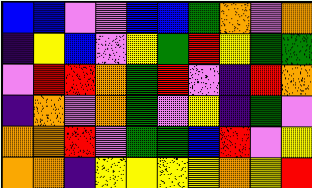[["blue", "blue", "violet", "violet", "blue", "blue", "green", "orange", "violet", "orange"], ["indigo", "yellow", "blue", "violet", "yellow", "green", "red", "yellow", "green", "green"], ["violet", "red", "red", "orange", "green", "red", "violet", "indigo", "red", "orange"], ["indigo", "orange", "violet", "orange", "green", "violet", "yellow", "indigo", "green", "violet"], ["orange", "orange", "red", "violet", "green", "green", "blue", "red", "violet", "yellow"], ["orange", "orange", "indigo", "yellow", "yellow", "yellow", "yellow", "orange", "yellow", "red"]]